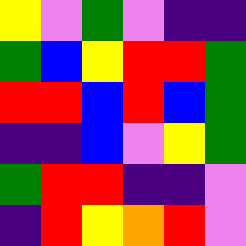[["yellow", "violet", "green", "violet", "indigo", "indigo"], ["green", "blue", "yellow", "red", "red", "green"], ["red", "red", "blue", "red", "blue", "green"], ["indigo", "indigo", "blue", "violet", "yellow", "green"], ["green", "red", "red", "indigo", "indigo", "violet"], ["indigo", "red", "yellow", "orange", "red", "violet"]]